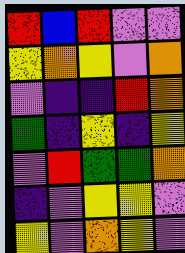[["red", "blue", "red", "violet", "violet"], ["yellow", "orange", "yellow", "violet", "orange"], ["violet", "indigo", "indigo", "red", "orange"], ["green", "indigo", "yellow", "indigo", "yellow"], ["violet", "red", "green", "green", "orange"], ["indigo", "violet", "yellow", "yellow", "violet"], ["yellow", "violet", "orange", "yellow", "violet"]]